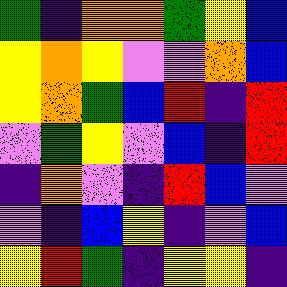[["green", "indigo", "orange", "orange", "green", "yellow", "blue"], ["yellow", "orange", "yellow", "violet", "violet", "orange", "blue"], ["yellow", "orange", "green", "blue", "red", "indigo", "red"], ["violet", "green", "yellow", "violet", "blue", "indigo", "red"], ["indigo", "orange", "violet", "indigo", "red", "blue", "violet"], ["violet", "indigo", "blue", "yellow", "indigo", "violet", "blue"], ["yellow", "red", "green", "indigo", "yellow", "yellow", "indigo"]]